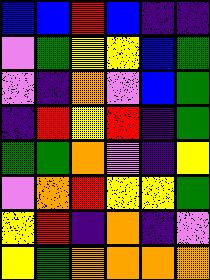[["blue", "blue", "red", "blue", "indigo", "indigo"], ["violet", "green", "yellow", "yellow", "blue", "green"], ["violet", "indigo", "orange", "violet", "blue", "green"], ["indigo", "red", "yellow", "red", "indigo", "green"], ["green", "green", "orange", "violet", "indigo", "yellow"], ["violet", "orange", "red", "yellow", "yellow", "green"], ["yellow", "red", "indigo", "orange", "indigo", "violet"], ["yellow", "green", "orange", "orange", "orange", "orange"]]